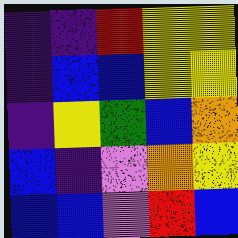[["indigo", "indigo", "red", "yellow", "yellow"], ["indigo", "blue", "blue", "yellow", "yellow"], ["indigo", "yellow", "green", "blue", "orange"], ["blue", "indigo", "violet", "orange", "yellow"], ["blue", "blue", "violet", "red", "blue"]]